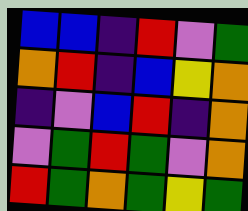[["blue", "blue", "indigo", "red", "violet", "green"], ["orange", "red", "indigo", "blue", "yellow", "orange"], ["indigo", "violet", "blue", "red", "indigo", "orange"], ["violet", "green", "red", "green", "violet", "orange"], ["red", "green", "orange", "green", "yellow", "green"]]